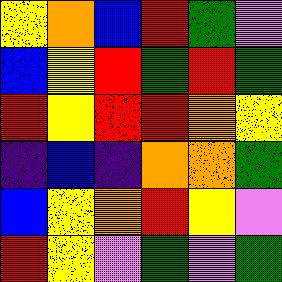[["yellow", "orange", "blue", "red", "green", "violet"], ["blue", "yellow", "red", "green", "red", "green"], ["red", "yellow", "red", "red", "orange", "yellow"], ["indigo", "blue", "indigo", "orange", "orange", "green"], ["blue", "yellow", "orange", "red", "yellow", "violet"], ["red", "yellow", "violet", "green", "violet", "green"]]